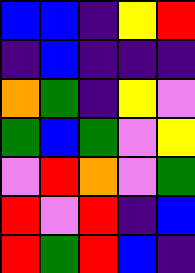[["blue", "blue", "indigo", "yellow", "red"], ["indigo", "blue", "indigo", "indigo", "indigo"], ["orange", "green", "indigo", "yellow", "violet"], ["green", "blue", "green", "violet", "yellow"], ["violet", "red", "orange", "violet", "green"], ["red", "violet", "red", "indigo", "blue"], ["red", "green", "red", "blue", "indigo"]]